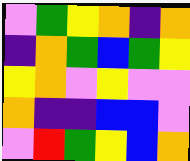[["violet", "green", "yellow", "orange", "indigo", "orange"], ["indigo", "orange", "green", "blue", "green", "yellow"], ["yellow", "orange", "violet", "yellow", "violet", "violet"], ["orange", "indigo", "indigo", "blue", "blue", "violet"], ["violet", "red", "green", "yellow", "blue", "orange"]]